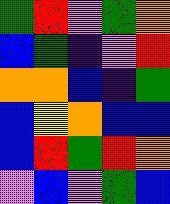[["green", "red", "violet", "green", "orange"], ["blue", "green", "indigo", "violet", "red"], ["orange", "orange", "blue", "indigo", "green"], ["blue", "yellow", "orange", "blue", "blue"], ["blue", "red", "green", "red", "orange"], ["violet", "blue", "violet", "green", "blue"]]